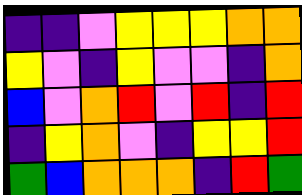[["indigo", "indigo", "violet", "yellow", "yellow", "yellow", "orange", "orange"], ["yellow", "violet", "indigo", "yellow", "violet", "violet", "indigo", "orange"], ["blue", "violet", "orange", "red", "violet", "red", "indigo", "red"], ["indigo", "yellow", "orange", "violet", "indigo", "yellow", "yellow", "red"], ["green", "blue", "orange", "orange", "orange", "indigo", "red", "green"]]